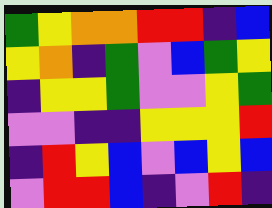[["green", "yellow", "orange", "orange", "red", "red", "indigo", "blue"], ["yellow", "orange", "indigo", "green", "violet", "blue", "green", "yellow"], ["indigo", "yellow", "yellow", "green", "violet", "violet", "yellow", "green"], ["violet", "violet", "indigo", "indigo", "yellow", "yellow", "yellow", "red"], ["indigo", "red", "yellow", "blue", "violet", "blue", "yellow", "blue"], ["violet", "red", "red", "blue", "indigo", "violet", "red", "indigo"]]